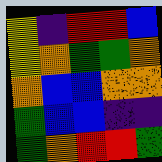[["yellow", "indigo", "red", "red", "blue"], ["yellow", "orange", "green", "green", "orange"], ["orange", "blue", "blue", "orange", "orange"], ["green", "blue", "blue", "indigo", "indigo"], ["green", "orange", "red", "red", "green"]]